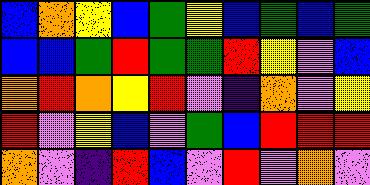[["blue", "orange", "yellow", "blue", "green", "yellow", "blue", "green", "blue", "green"], ["blue", "blue", "green", "red", "green", "green", "red", "yellow", "violet", "blue"], ["orange", "red", "orange", "yellow", "red", "violet", "indigo", "orange", "violet", "yellow"], ["red", "violet", "yellow", "blue", "violet", "green", "blue", "red", "red", "red"], ["orange", "violet", "indigo", "red", "blue", "violet", "red", "violet", "orange", "violet"]]